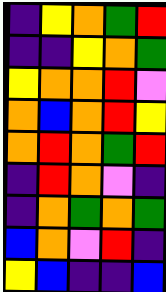[["indigo", "yellow", "orange", "green", "red"], ["indigo", "indigo", "yellow", "orange", "green"], ["yellow", "orange", "orange", "red", "violet"], ["orange", "blue", "orange", "red", "yellow"], ["orange", "red", "orange", "green", "red"], ["indigo", "red", "orange", "violet", "indigo"], ["indigo", "orange", "green", "orange", "green"], ["blue", "orange", "violet", "red", "indigo"], ["yellow", "blue", "indigo", "indigo", "blue"]]